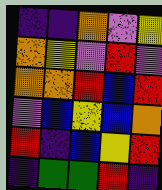[["indigo", "indigo", "orange", "violet", "yellow"], ["orange", "yellow", "violet", "red", "violet"], ["orange", "orange", "red", "blue", "red"], ["violet", "blue", "yellow", "blue", "orange"], ["red", "indigo", "blue", "yellow", "red"], ["indigo", "green", "green", "red", "indigo"]]